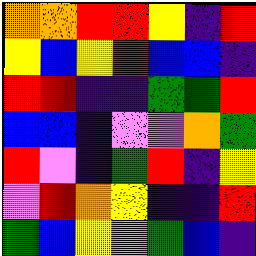[["orange", "orange", "red", "red", "yellow", "indigo", "red"], ["yellow", "blue", "yellow", "red", "blue", "blue", "indigo"], ["red", "red", "indigo", "indigo", "green", "green", "red"], ["blue", "blue", "indigo", "violet", "violet", "orange", "green"], ["red", "violet", "indigo", "green", "red", "indigo", "yellow"], ["violet", "red", "orange", "yellow", "indigo", "indigo", "red"], ["green", "blue", "yellow", "violet", "green", "blue", "indigo"]]